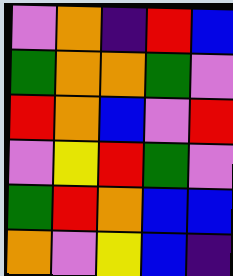[["violet", "orange", "indigo", "red", "blue"], ["green", "orange", "orange", "green", "violet"], ["red", "orange", "blue", "violet", "red"], ["violet", "yellow", "red", "green", "violet"], ["green", "red", "orange", "blue", "blue"], ["orange", "violet", "yellow", "blue", "indigo"]]